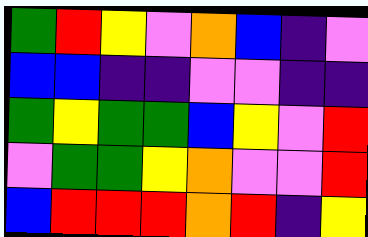[["green", "red", "yellow", "violet", "orange", "blue", "indigo", "violet"], ["blue", "blue", "indigo", "indigo", "violet", "violet", "indigo", "indigo"], ["green", "yellow", "green", "green", "blue", "yellow", "violet", "red"], ["violet", "green", "green", "yellow", "orange", "violet", "violet", "red"], ["blue", "red", "red", "red", "orange", "red", "indigo", "yellow"]]